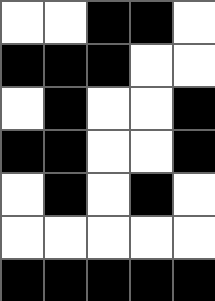[["white", "white", "black", "black", "white"], ["black", "black", "black", "white", "white"], ["white", "black", "white", "white", "black"], ["black", "black", "white", "white", "black"], ["white", "black", "white", "black", "white"], ["white", "white", "white", "white", "white"], ["black", "black", "black", "black", "black"]]